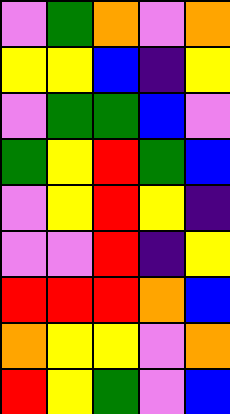[["violet", "green", "orange", "violet", "orange"], ["yellow", "yellow", "blue", "indigo", "yellow"], ["violet", "green", "green", "blue", "violet"], ["green", "yellow", "red", "green", "blue"], ["violet", "yellow", "red", "yellow", "indigo"], ["violet", "violet", "red", "indigo", "yellow"], ["red", "red", "red", "orange", "blue"], ["orange", "yellow", "yellow", "violet", "orange"], ["red", "yellow", "green", "violet", "blue"]]